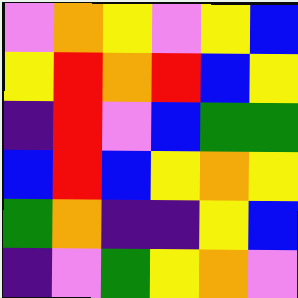[["violet", "orange", "yellow", "violet", "yellow", "blue"], ["yellow", "red", "orange", "red", "blue", "yellow"], ["indigo", "red", "violet", "blue", "green", "green"], ["blue", "red", "blue", "yellow", "orange", "yellow"], ["green", "orange", "indigo", "indigo", "yellow", "blue"], ["indigo", "violet", "green", "yellow", "orange", "violet"]]